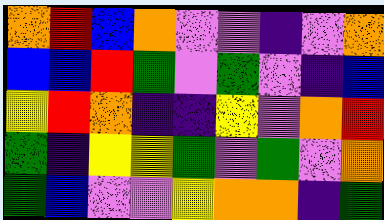[["orange", "red", "blue", "orange", "violet", "violet", "indigo", "violet", "orange"], ["blue", "blue", "red", "green", "violet", "green", "violet", "indigo", "blue"], ["yellow", "red", "orange", "indigo", "indigo", "yellow", "violet", "orange", "red"], ["green", "indigo", "yellow", "yellow", "green", "violet", "green", "violet", "orange"], ["green", "blue", "violet", "violet", "yellow", "orange", "orange", "indigo", "green"]]